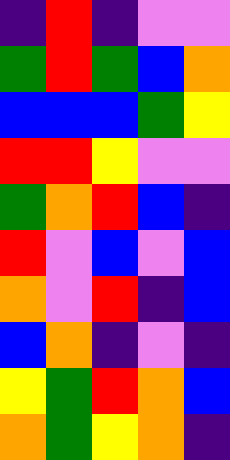[["indigo", "red", "indigo", "violet", "violet"], ["green", "red", "green", "blue", "orange"], ["blue", "blue", "blue", "green", "yellow"], ["red", "red", "yellow", "violet", "violet"], ["green", "orange", "red", "blue", "indigo"], ["red", "violet", "blue", "violet", "blue"], ["orange", "violet", "red", "indigo", "blue"], ["blue", "orange", "indigo", "violet", "indigo"], ["yellow", "green", "red", "orange", "blue"], ["orange", "green", "yellow", "orange", "indigo"]]